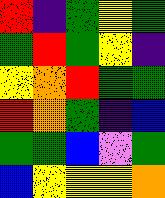[["red", "indigo", "green", "yellow", "green"], ["green", "red", "green", "yellow", "indigo"], ["yellow", "orange", "red", "green", "green"], ["red", "orange", "green", "indigo", "blue"], ["green", "green", "blue", "violet", "green"], ["blue", "yellow", "yellow", "yellow", "orange"]]